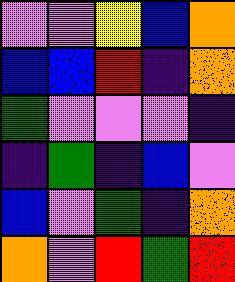[["violet", "violet", "yellow", "blue", "orange"], ["blue", "blue", "red", "indigo", "orange"], ["green", "violet", "violet", "violet", "indigo"], ["indigo", "green", "indigo", "blue", "violet"], ["blue", "violet", "green", "indigo", "orange"], ["orange", "violet", "red", "green", "red"]]